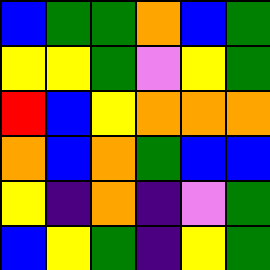[["blue", "green", "green", "orange", "blue", "green"], ["yellow", "yellow", "green", "violet", "yellow", "green"], ["red", "blue", "yellow", "orange", "orange", "orange"], ["orange", "blue", "orange", "green", "blue", "blue"], ["yellow", "indigo", "orange", "indigo", "violet", "green"], ["blue", "yellow", "green", "indigo", "yellow", "green"]]